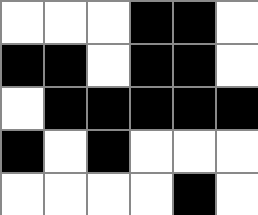[["white", "white", "white", "black", "black", "white"], ["black", "black", "white", "black", "black", "white"], ["white", "black", "black", "black", "black", "black"], ["black", "white", "black", "white", "white", "white"], ["white", "white", "white", "white", "black", "white"]]